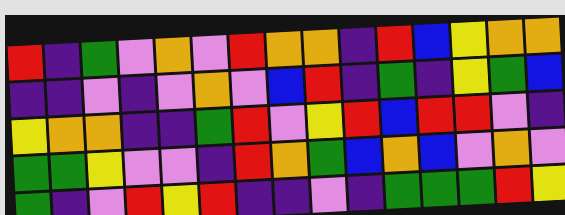[["red", "indigo", "green", "violet", "orange", "violet", "red", "orange", "orange", "indigo", "red", "blue", "yellow", "orange", "orange"], ["indigo", "indigo", "violet", "indigo", "violet", "orange", "violet", "blue", "red", "indigo", "green", "indigo", "yellow", "green", "blue"], ["yellow", "orange", "orange", "indigo", "indigo", "green", "red", "violet", "yellow", "red", "blue", "red", "red", "violet", "indigo"], ["green", "green", "yellow", "violet", "violet", "indigo", "red", "orange", "green", "blue", "orange", "blue", "violet", "orange", "violet"], ["green", "indigo", "violet", "red", "yellow", "red", "indigo", "indigo", "violet", "indigo", "green", "green", "green", "red", "yellow"]]